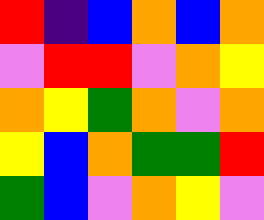[["red", "indigo", "blue", "orange", "blue", "orange"], ["violet", "red", "red", "violet", "orange", "yellow"], ["orange", "yellow", "green", "orange", "violet", "orange"], ["yellow", "blue", "orange", "green", "green", "red"], ["green", "blue", "violet", "orange", "yellow", "violet"]]